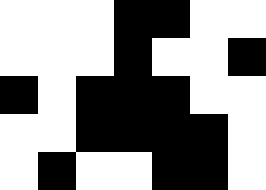[["white", "white", "white", "black", "black", "white", "white"], ["white", "white", "white", "black", "white", "white", "black"], ["black", "white", "black", "black", "black", "white", "white"], ["white", "white", "black", "black", "black", "black", "white"], ["white", "black", "white", "white", "black", "black", "white"]]